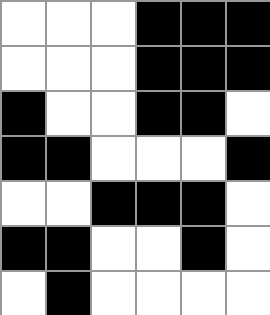[["white", "white", "white", "black", "black", "black"], ["white", "white", "white", "black", "black", "black"], ["black", "white", "white", "black", "black", "white"], ["black", "black", "white", "white", "white", "black"], ["white", "white", "black", "black", "black", "white"], ["black", "black", "white", "white", "black", "white"], ["white", "black", "white", "white", "white", "white"]]